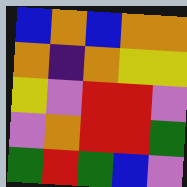[["blue", "orange", "blue", "orange", "orange"], ["orange", "indigo", "orange", "yellow", "yellow"], ["yellow", "violet", "red", "red", "violet"], ["violet", "orange", "red", "red", "green"], ["green", "red", "green", "blue", "violet"]]